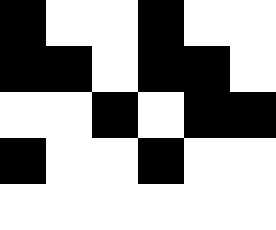[["black", "white", "white", "black", "white", "white"], ["black", "black", "white", "black", "black", "white"], ["white", "white", "black", "white", "black", "black"], ["black", "white", "white", "black", "white", "white"], ["white", "white", "white", "white", "white", "white"]]